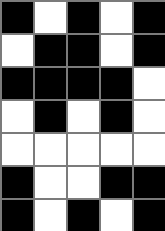[["black", "white", "black", "white", "black"], ["white", "black", "black", "white", "black"], ["black", "black", "black", "black", "white"], ["white", "black", "white", "black", "white"], ["white", "white", "white", "white", "white"], ["black", "white", "white", "black", "black"], ["black", "white", "black", "white", "black"]]